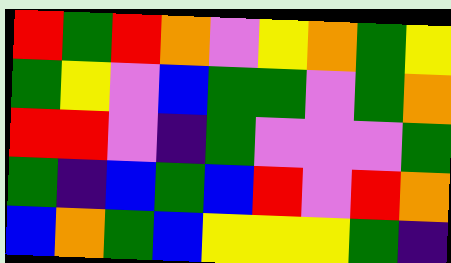[["red", "green", "red", "orange", "violet", "yellow", "orange", "green", "yellow"], ["green", "yellow", "violet", "blue", "green", "green", "violet", "green", "orange"], ["red", "red", "violet", "indigo", "green", "violet", "violet", "violet", "green"], ["green", "indigo", "blue", "green", "blue", "red", "violet", "red", "orange"], ["blue", "orange", "green", "blue", "yellow", "yellow", "yellow", "green", "indigo"]]